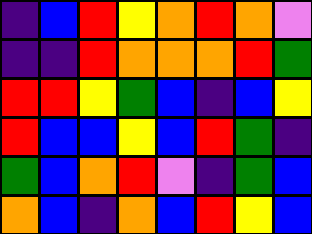[["indigo", "blue", "red", "yellow", "orange", "red", "orange", "violet"], ["indigo", "indigo", "red", "orange", "orange", "orange", "red", "green"], ["red", "red", "yellow", "green", "blue", "indigo", "blue", "yellow"], ["red", "blue", "blue", "yellow", "blue", "red", "green", "indigo"], ["green", "blue", "orange", "red", "violet", "indigo", "green", "blue"], ["orange", "blue", "indigo", "orange", "blue", "red", "yellow", "blue"]]